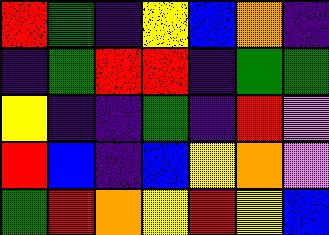[["red", "green", "indigo", "yellow", "blue", "orange", "indigo"], ["indigo", "green", "red", "red", "indigo", "green", "green"], ["yellow", "indigo", "indigo", "green", "indigo", "red", "violet"], ["red", "blue", "indigo", "blue", "yellow", "orange", "violet"], ["green", "red", "orange", "yellow", "red", "yellow", "blue"]]